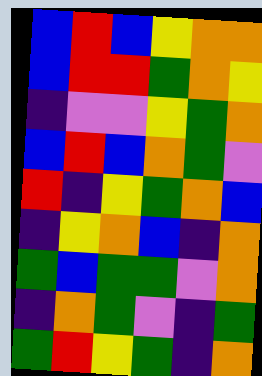[["blue", "red", "blue", "yellow", "orange", "orange"], ["blue", "red", "red", "green", "orange", "yellow"], ["indigo", "violet", "violet", "yellow", "green", "orange"], ["blue", "red", "blue", "orange", "green", "violet"], ["red", "indigo", "yellow", "green", "orange", "blue"], ["indigo", "yellow", "orange", "blue", "indigo", "orange"], ["green", "blue", "green", "green", "violet", "orange"], ["indigo", "orange", "green", "violet", "indigo", "green"], ["green", "red", "yellow", "green", "indigo", "orange"]]